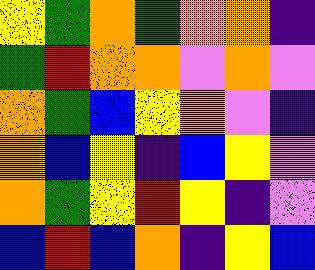[["yellow", "green", "orange", "green", "orange", "orange", "indigo"], ["green", "red", "orange", "orange", "violet", "orange", "violet"], ["orange", "green", "blue", "yellow", "orange", "violet", "indigo"], ["orange", "blue", "yellow", "indigo", "blue", "yellow", "violet"], ["orange", "green", "yellow", "red", "yellow", "indigo", "violet"], ["blue", "red", "blue", "orange", "indigo", "yellow", "blue"]]